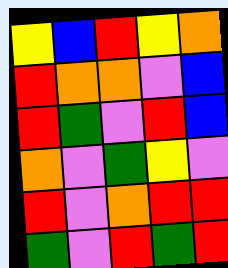[["yellow", "blue", "red", "yellow", "orange"], ["red", "orange", "orange", "violet", "blue"], ["red", "green", "violet", "red", "blue"], ["orange", "violet", "green", "yellow", "violet"], ["red", "violet", "orange", "red", "red"], ["green", "violet", "red", "green", "red"]]